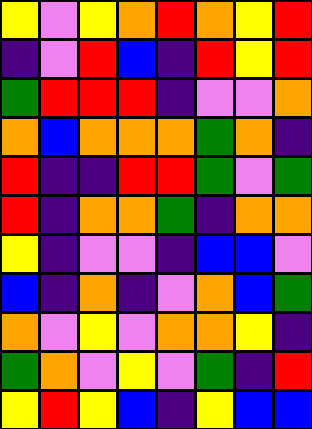[["yellow", "violet", "yellow", "orange", "red", "orange", "yellow", "red"], ["indigo", "violet", "red", "blue", "indigo", "red", "yellow", "red"], ["green", "red", "red", "red", "indigo", "violet", "violet", "orange"], ["orange", "blue", "orange", "orange", "orange", "green", "orange", "indigo"], ["red", "indigo", "indigo", "red", "red", "green", "violet", "green"], ["red", "indigo", "orange", "orange", "green", "indigo", "orange", "orange"], ["yellow", "indigo", "violet", "violet", "indigo", "blue", "blue", "violet"], ["blue", "indigo", "orange", "indigo", "violet", "orange", "blue", "green"], ["orange", "violet", "yellow", "violet", "orange", "orange", "yellow", "indigo"], ["green", "orange", "violet", "yellow", "violet", "green", "indigo", "red"], ["yellow", "red", "yellow", "blue", "indigo", "yellow", "blue", "blue"]]